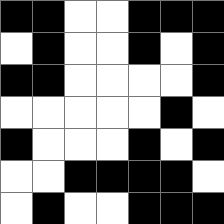[["black", "black", "white", "white", "black", "black", "black"], ["white", "black", "white", "white", "black", "white", "black"], ["black", "black", "white", "white", "white", "white", "black"], ["white", "white", "white", "white", "white", "black", "white"], ["black", "white", "white", "white", "black", "white", "black"], ["white", "white", "black", "black", "black", "black", "white"], ["white", "black", "white", "white", "black", "black", "black"]]